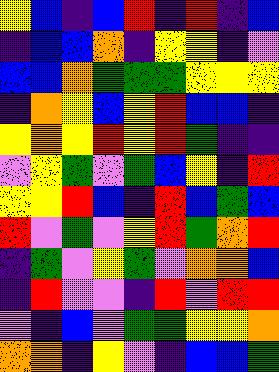[["yellow", "blue", "indigo", "blue", "red", "indigo", "red", "indigo", "blue"], ["indigo", "blue", "blue", "orange", "indigo", "yellow", "yellow", "indigo", "violet"], ["blue", "blue", "orange", "green", "green", "green", "yellow", "yellow", "yellow"], ["indigo", "orange", "yellow", "blue", "yellow", "red", "blue", "blue", "indigo"], ["yellow", "orange", "yellow", "red", "yellow", "red", "green", "indigo", "indigo"], ["violet", "yellow", "green", "violet", "green", "blue", "yellow", "indigo", "red"], ["yellow", "yellow", "red", "blue", "indigo", "red", "blue", "green", "blue"], ["red", "violet", "green", "violet", "yellow", "red", "green", "orange", "red"], ["indigo", "green", "violet", "yellow", "green", "violet", "orange", "orange", "blue"], ["indigo", "red", "violet", "violet", "indigo", "red", "violet", "red", "red"], ["violet", "indigo", "blue", "violet", "green", "green", "yellow", "yellow", "orange"], ["orange", "orange", "indigo", "yellow", "violet", "indigo", "blue", "blue", "green"]]